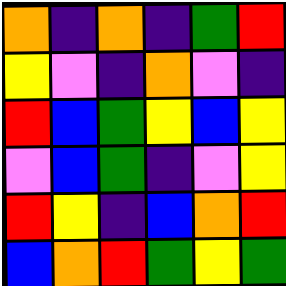[["orange", "indigo", "orange", "indigo", "green", "red"], ["yellow", "violet", "indigo", "orange", "violet", "indigo"], ["red", "blue", "green", "yellow", "blue", "yellow"], ["violet", "blue", "green", "indigo", "violet", "yellow"], ["red", "yellow", "indigo", "blue", "orange", "red"], ["blue", "orange", "red", "green", "yellow", "green"]]